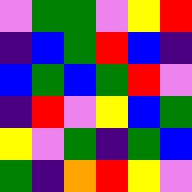[["violet", "green", "green", "violet", "yellow", "red"], ["indigo", "blue", "green", "red", "blue", "indigo"], ["blue", "green", "blue", "green", "red", "violet"], ["indigo", "red", "violet", "yellow", "blue", "green"], ["yellow", "violet", "green", "indigo", "green", "blue"], ["green", "indigo", "orange", "red", "yellow", "violet"]]